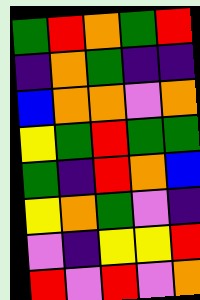[["green", "red", "orange", "green", "red"], ["indigo", "orange", "green", "indigo", "indigo"], ["blue", "orange", "orange", "violet", "orange"], ["yellow", "green", "red", "green", "green"], ["green", "indigo", "red", "orange", "blue"], ["yellow", "orange", "green", "violet", "indigo"], ["violet", "indigo", "yellow", "yellow", "red"], ["red", "violet", "red", "violet", "orange"]]